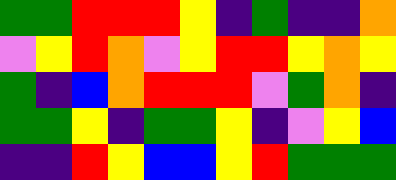[["green", "green", "red", "red", "red", "yellow", "indigo", "green", "indigo", "indigo", "orange"], ["violet", "yellow", "red", "orange", "violet", "yellow", "red", "red", "yellow", "orange", "yellow"], ["green", "indigo", "blue", "orange", "red", "red", "red", "violet", "green", "orange", "indigo"], ["green", "green", "yellow", "indigo", "green", "green", "yellow", "indigo", "violet", "yellow", "blue"], ["indigo", "indigo", "red", "yellow", "blue", "blue", "yellow", "red", "green", "green", "green"]]